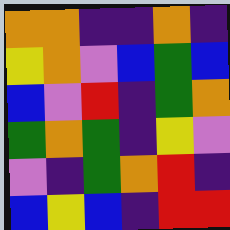[["orange", "orange", "indigo", "indigo", "orange", "indigo"], ["yellow", "orange", "violet", "blue", "green", "blue"], ["blue", "violet", "red", "indigo", "green", "orange"], ["green", "orange", "green", "indigo", "yellow", "violet"], ["violet", "indigo", "green", "orange", "red", "indigo"], ["blue", "yellow", "blue", "indigo", "red", "red"]]